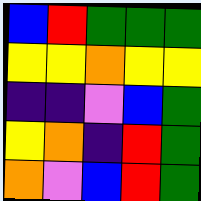[["blue", "red", "green", "green", "green"], ["yellow", "yellow", "orange", "yellow", "yellow"], ["indigo", "indigo", "violet", "blue", "green"], ["yellow", "orange", "indigo", "red", "green"], ["orange", "violet", "blue", "red", "green"]]